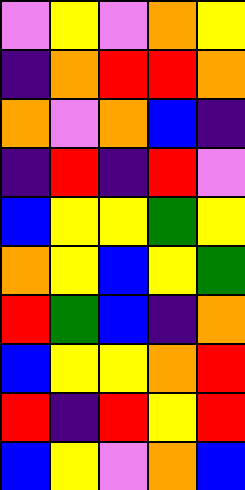[["violet", "yellow", "violet", "orange", "yellow"], ["indigo", "orange", "red", "red", "orange"], ["orange", "violet", "orange", "blue", "indigo"], ["indigo", "red", "indigo", "red", "violet"], ["blue", "yellow", "yellow", "green", "yellow"], ["orange", "yellow", "blue", "yellow", "green"], ["red", "green", "blue", "indigo", "orange"], ["blue", "yellow", "yellow", "orange", "red"], ["red", "indigo", "red", "yellow", "red"], ["blue", "yellow", "violet", "orange", "blue"]]